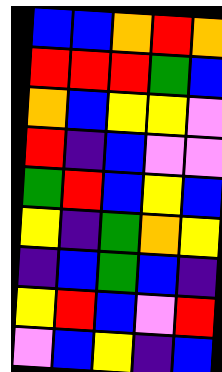[["blue", "blue", "orange", "red", "orange"], ["red", "red", "red", "green", "blue"], ["orange", "blue", "yellow", "yellow", "violet"], ["red", "indigo", "blue", "violet", "violet"], ["green", "red", "blue", "yellow", "blue"], ["yellow", "indigo", "green", "orange", "yellow"], ["indigo", "blue", "green", "blue", "indigo"], ["yellow", "red", "blue", "violet", "red"], ["violet", "blue", "yellow", "indigo", "blue"]]